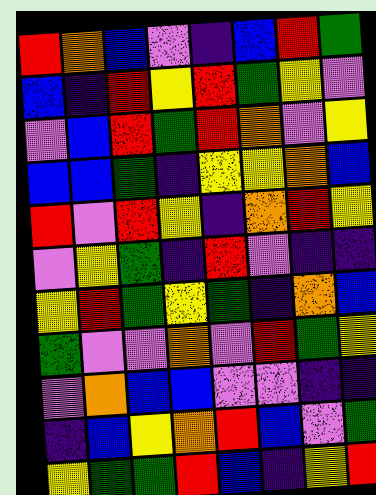[["red", "orange", "blue", "violet", "indigo", "blue", "red", "green"], ["blue", "indigo", "red", "yellow", "red", "green", "yellow", "violet"], ["violet", "blue", "red", "green", "red", "orange", "violet", "yellow"], ["blue", "blue", "green", "indigo", "yellow", "yellow", "orange", "blue"], ["red", "violet", "red", "yellow", "indigo", "orange", "red", "yellow"], ["violet", "yellow", "green", "indigo", "red", "violet", "indigo", "indigo"], ["yellow", "red", "green", "yellow", "green", "indigo", "orange", "blue"], ["green", "violet", "violet", "orange", "violet", "red", "green", "yellow"], ["violet", "orange", "blue", "blue", "violet", "violet", "indigo", "indigo"], ["indigo", "blue", "yellow", "orange", "red", "blue", "violet", "green"], ["yellow", "green", "green", "red", "blue", "indigo", "yellow", "red"]]